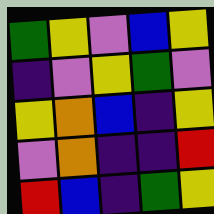[["green", "yellow", "violet", "blue", "yellow"], ["indigo", "violet", "yellow", "green", "violet"], ["yellow", "orange", "blue", "indigo", "yellow"], ["violet", "orange", "indigo", "indigo", "red"], ["red", "blue", "indigo", "green", "yellow"]]